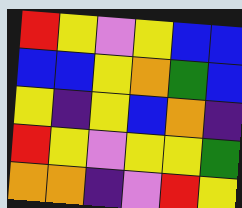[["red", "yellow", "violet", "yellow", "blue", "blue"], ["blue", "blue", "yellow", "orange", "green", "blue"], ["yellow", "indigo", "yellow", "blue", "orange", "indigo"], ["red", "yellow", "violet", "yellow", "yellow", "green"], ["orange", "orange", "indigo", "violet", "red", "yellow"]]